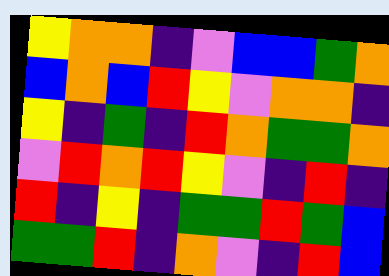[["yellow", "orange", "orange", "indigo", "violet", "blue", "blue", "green", "orange"], ["blue", "orange", "blue", "red", "yellow", "violet", "orange", "orange", "indigo"], ["yellow", "indigo", "green", "indigo", "red", "orange", "green", "green", "orange"], ["violet", "red", "orange", "red", "yellow", "violet", "indigo", "red", "indigo"], ["red", "indigo", "yellow", "indigo", "green", "green", "red", "green", "blue"], ["green", "green", "red", "indigo", "orange", "violet", "indigo", "red", "blue"]]